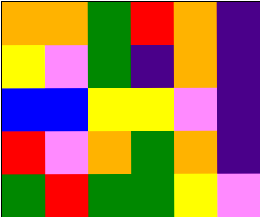[["orange", "orange", "green", "red", "orange", "indigo"], ["yellow", "violet", "green", "indigo", "orange", "indigo"], ["blue", "blue", "yellow", "yellow", "violet", "indigo"], ["red", "violet", "orange", "green", "orange", "indigo"], ["green", "red", "green", "green", "yellow", "violet"]]